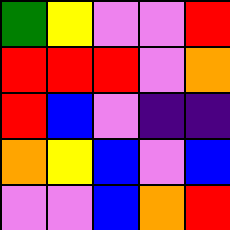[["green", "yellow", "violet", "violet", "red"], ["red", "red", "red", "violet", "orange"], ["red", "blue", "violet", "indigo", "indigo"], ["orange", "yellow", "blue", "violet", "blue"], ["violet", "violet", "blue", "orange", "red"]]